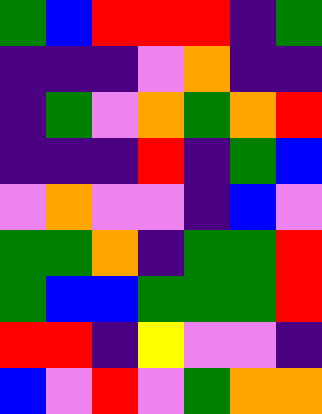[["green", "blue", "red", "red", "red", "indigo", "green"], ["indigo", "indigo", "indigo", "violet", "orange", "indigo", "indigo"], ["indigo", "green", "violet", "orange", "green", "orange", "red"], ["indigo", "indigo", "indigo", "red", "indigo", "green", "blue"], ["violet", "orange", "violet", "violet", "indigo", "blue", "violet"], ["green", "green", "orange", "indigo", "green", "green", "red"], ["green", "blue", "blue", "green", "green", "green", "red"], ["red", "red", "indigo", "yellow", "violet", "violet", "indigo"], ["blue", "violet", "red", "violet", "green", "orange", "orange"]]